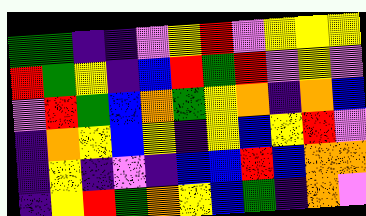[["green", "green", "indigo", "indigo", "violet", "yellow", "red", "violet", "yellow", "yellow", "yellow"], ["red", "green", "yellow", "indigo", "blue", "red", "green", "red", "violet", "yellow", "violet"], ["violet", "red", "green", "blue", "orange", "green", "yellow", "orange", "indigo", "orange", "blue"], ["indigo", "orange", "yellow", "blue", "yellow", "indigo", "yellow", "blue", "yellow", "red", "violet"], ["indigo", "yellow", "indigo", "violet", "indigo", "blue", "blue", "red", "blue", "orange", "orange"], ["indigo", "yellow", "red", "green", "orange", "yellow", "blue", "green", "indigo", "orange", "violet"]]